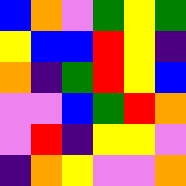[["blue", "orange", "violet", "green", "yellow", "green"], ["yellow", "blue", "blue", "red", "yellow", "indigo"], ["orange", "indigo", "green", "red", "yellow", "blue"], ["violet", "violet", "blue", "green", "red", "orange"], ["violet", "red", "indigo", "yellow", "yellow", "violet"], ["indigo", "orange", "yellow", "violet", "violet", "orange"]]